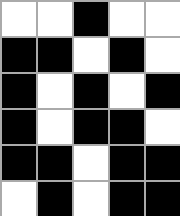[["white", "white", "black", "white", "white"], ["black", "black", "white", "black", "white"], ["black", "white", "black", "white", "black"], ["black", "white", "black", "black", "white"], ["black", "black", "white", "black", "black"], ["white", "black", "white", "black", "black"]]